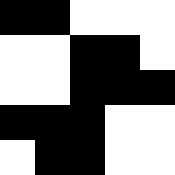[["black", "black", "white", "white", "white"], ["white", "white", "black", "black", "white"], ["white", "white", "black", "black", "black"], ["black", "black", "black", "white", "white"], ["white", "black", "black", "white", "white"]]